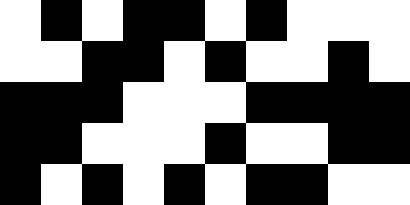[["white", "black", "white", "black", "black", "white", "black", "white", "white", "white"], ["white", "white", "black", "black", "white", "black", "white", "white", "black", "white"], ["black", "black", "black", "white", "white", "white", "black", "black", "black", "black"], ["black", "black", "white", "white", "white", "black", "white", "white", "black", "black"], ["black", "white", "black", "white", "black", "white", "black", "black", "white", "white"]]